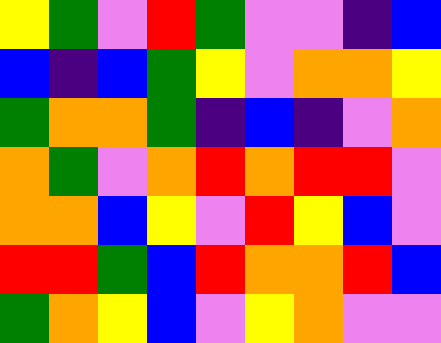[["yellow", "green", "violet", "red", "green", "violet", "violet", "indigo", "blue"], ["blue", "indigo", "blue", "green", "yellow", "violet", "orange", "orange", "yellow"], ["green", "orange", "orange", "green", "indigo", "blue", "indigo", "violet", "orange"], ["orange", "green", "violet", "orange", "red", "orange", "red", "red", "violet"], ["orange", "orange", "blue", "yellow", "violet", "red", "yellow", "blue", "violet"], ["red", "red", "green", "blue", "red", "orange", "orange", "red", "blue"], ["green", "orange", "yellow", "blue", "violet", "yellow", "orange", "violet", "violet"]]